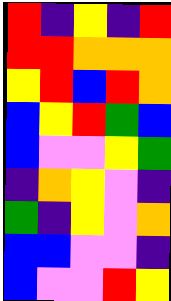[["red", "indigo", "yellow", "indigo", "red"], ["red", "red", "orange", "orange", "orange"], ["yellow", "red", "blue", "red", "orange"], ["blue", "yellow", "red", "green", "blue"], ["blue", "violet", "violet", "yellow", "green"], ["indigo", "orange", "yellow", "violet", "indigo"], ["green", "indigo", "yellow", "violet", "orange"], ["blue", "blue", "violet", "violet", "indigo"], ["blue", "violet", "violet", "red", "yellow"]]